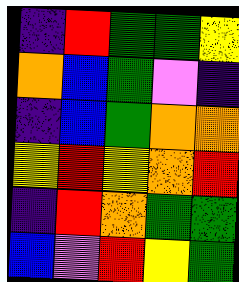[["indigo", "red", "green", "green", "yellow"], ["orange", "blue", "green", "violet", "indigo"], ["indigo", "blue", "green", "orange", "orange"], ["yellow", "red", "yellow", "orange", "red"], ["indigo", "red", "orange", "green", "green"], ["blue", "violet", "red", "yellow", "green"]]